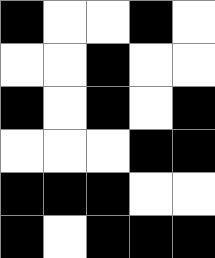[["black", "white", "white", "black", "white"], ["white", "white", "black", "white", "white"], ["black", "white", "black", "white", "black"], ["white", "white", "white", "black", "black"], ["black", "black", "black", "white", "white"], ["black", "white", "black", "black", "black"]]